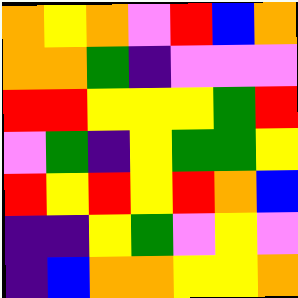[["orange", "yellow", "orange", "violet", "red", "blue", "orange"], ["orange", "orange", "green", "indigo", "violet", "violet", "violet"], ["red", "red", "yellow", "yellow", "yellow", "green", "red"], ["violet", "green", "indigo", "yellow", "green", "green", "yellow"], ["red", "yellow", "red", "yellow", "red", "orange", "blue"], ["indigo", "indigo", "yellow", "green", "violet", "yellow", "violet"], ["indigo", "blue", "orange", "orange", "yellow", "yellow", "orange"]]